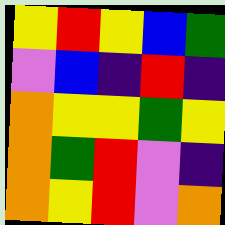[["yellow", "red", "yellow", "blue", "green"], ["violet", "blue", "indigo", "red", "indigo"], ["orange", "yellow", "yellow", "green", "yellow"], ["orange", "green", "red", "violet", "indigo"], ["orange", "yellow", "red", "violet", "orange"]]